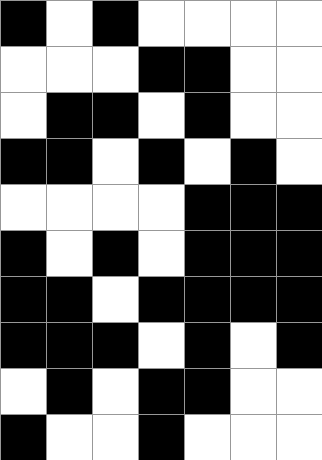[["black", "white", "black", "white", "white", "white", "white"], ["white", "white", "white", "black", "black", "white", "white"], ["white", "black", "black", "white", "black", "white", "white"], ["black", "black", "white", "black", "white", "black", "white"], ["white", "white", "white", "white", "black", "black", "black"], ["black", "white", "black", "white", "black", "black", "black"], ["black", "black", "white", "black", "black", "black", "black"], ["black", "black", "black", "white", "black", "white", "black"], ["white", "black", "white", "black", "black", "white", "white"], ["black", "white", "white", "black", "white", "white", "white"]]